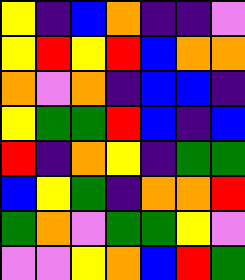[["yellow", "indigo", "blue", "orange", "indigo", "indigo", "violet"], ["yellow", "red", "yellow", "red", "blue", "orange", "orange"], ["orange", "violet", "orange", "indigo", "blue", "blue", "indigo"], ["yellow", "green", "green", "red", "blue", "indigo", "blue"], ["red", "indigo", "orange", "yellow", "indigo", "green", "green"], ["blue", "yellow", "green", "indigo", "orange", "orange", "red"], ["green", "orange", "violet", "green", "green", "yellow", "violet"], ["violet", "violet", "yellow", "orange", "blue", "red", "green"]]